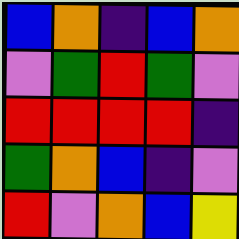[["blue", "orange", "indigo", "blue", "orange"], ["violet", "green", "red", "green", "violet"], ["red", "red", "red", "red", "indigo"], ["green", "orange", "blue", "indigo", "violet"], ["red", "violet", "orange", "blue", "yellow"]]